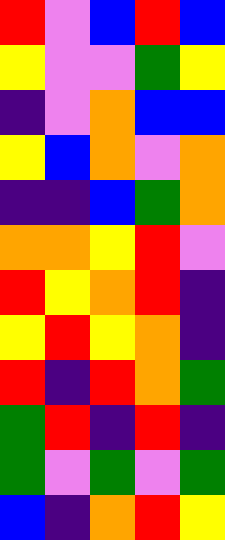[["red", "violet", "blue", "red", "blue"], ["yellow", "violet", "violet", "green", "yellow"], ["indigo", "violet", "orange", "blue", "blue"], ["yellow", "blue", "orange", "violet", "orange"], ["indigo", "indigo", "blue", "green", "orange"], ["orange", "orange", "yellow", "red", "violet"], ["red", "yellow", "orange", "red", "indigo"], ["yellow", "red", "yellow", "orange", "indigo"], ["red", "indigo", "red", "orange", "green"], ["green", "red", "indigo", "red", "indigo"], ["green", "violet", "green", "violet", "green"], ["blue", "indigo", "orange", "red", "yellow"]]